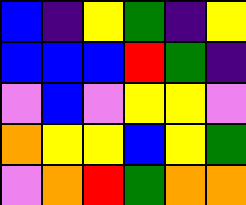[["blue", "indigo", "yellow", "green", "indigo", "yellow"], ["blue", "blue", "blue", "red", "green", "indigo"], ["violet", "blue", "violet", "yellow", "yellow", "violet"], ["orange", "yellow", "yellow", "blue", "yellow", "green"], ["violet", "orange", "red", "green", "orange", "orange"]]